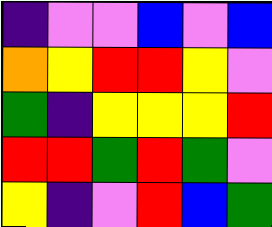[["indigo", "violet", "violet", "blue", "violet", "blue"], ["orange", "yellow", "red", "red", "yellow", "violet"], ["green", "indigo", "yellow", "yellow", "yellow", "red"], ["red", "red", "green", "red", "green", "violet"], ["yellow", "indigo", "violet", "red", "blue", "green"]]